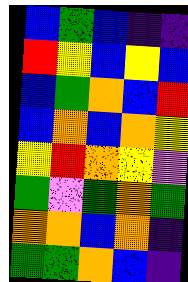[["blue", "green", "blue", "indigo", "indigo"], ["red", "yellow", "blue", "yellow", "blue"], ["blue", "green", "orange", "blue", "red"], ["blue", "orange", "blue", "orange", "yellow"], ["yellow", "red", "orange", "yellow", "violet"], ["green", "violet", "green", "orange", "green"], ["orange", "orange", "blue", "orange", "indigo"], ["green", "green", "orange", "blue", "indigo"]]